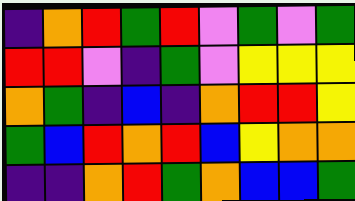[["indigo", "orange", "red", "green", "red", "violet", "green", "violet", "green"], ["red", "red", "violet", "indigo", "green", "violet", "yellow", "yellow", "yellow"], ["orange", "green", "indigo", "blue", "indigo", "orange", "red", "red", "yellow"], ["green", "blue", "red", "orange", "red", "blue", "yellow", "orange", "orange"], ["indigo", "indigo", "orange", "red", "green", "orange", "blue", "blue", "green"]]